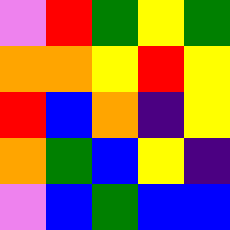[["violet", "red", "green", "yellow", "green"], ["orange", "orange", "yellow", "red", "yellow"], ["red", "blue", "orange", "indigo", "yellow"], ["orange", "green", "blue", "yellow", "indigo"], ["violet", "blue", "green", "blue", "blue"]]